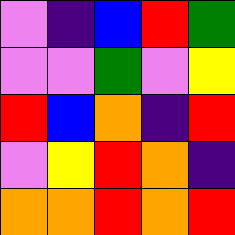[["violet", "indigo", "blue", "red", "green"], ["violet", "violet", "green", "violet", "yellow"], ["red", "blue", "orange", "indigo", "red"], ["violet", "yellow", "red", "orange", "indigo"], ["orange", "orange", "red", "orange", "red"]]